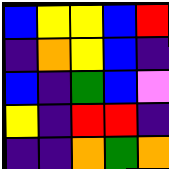[["blue", "yellow", "yellow", "blue", "red"], ["indigo", "orange", "yellow", "blue", "indigo"], ["blue", "indigo", "green", "blue", "violet"], ["yellow", "indigo", "red", "red", "indigo"], ["indigo", "indigo", "orange", "green", "orange"]]